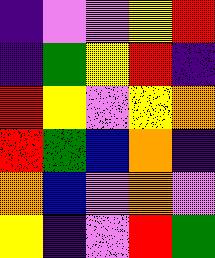[["indigo", "violet", "violet", "yellow", "red"], ["indigo", "green", "yellow", "red", "indigo"], ["red", "yellow", "violet", "yellow", "orange"], ["red", "green", "blue", "orange", "indigo"], ["orange", "blue", "violet", "orange", "violet"], ["yellow", "indigo", "violet", "red", "green"]]